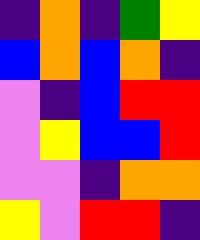[["indigo", "orange", "indigo", "green", "yellow"], ["blue", "orange", "blue", "orange", "indigo"], ["violet", "indigo", "blue", "red", "red"], ["violet", "yellow", "blue", "blue", "red"], ["violet", "violet", "indigo", "orange", "orange"], ["yellow", "violet", "red", "red", "indigo"]]